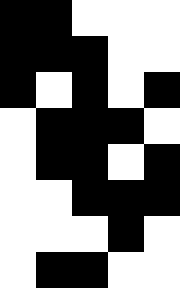[["black", "black", "white", "white", "white"], ["black", "black", "black", "white", "white"], ["black", "white", "black", "white", "black"], ["white", "black", "black", "black", "white"], ["white", "black", "black", "white", "black"], ["white", "white", "black", "black", "black"], ["white", "white", "white", "black", "white"], ["white", "black", "black", "white", "white"]]